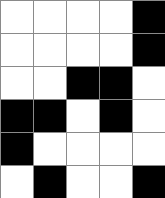[["white", "white", "white", "white", "black"], ["white", "white", "white", "white", "black"], ["white", "white", "black", "black", "white"], ["black", "black", "white", "black", "white"], ["black", "white", "white", "white", "white"], ["white", "black", "white", "white", "black"]]